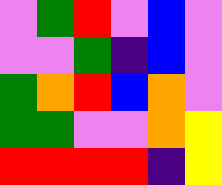[["violet", "green", "red", "violet", "blue", "violet"], ["violet", "violet", "green", "indigo", "blue", "violet"], ["green", "orange", "red", "blue", "orange", "violet"], ["green", "green", "violet", "violet", "orange", "yellow"], ["red", "red", "red", "red", "indigo", "yellow"]]